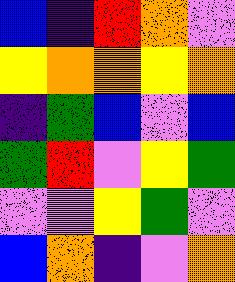[["blue", "indigo", "red", "orange", "violet"], ["yellow", "orange", "orange", "yellow", "orange"], ["indigo", "green", "blue", "violet", "blue"], ["green", "red", "violet", "yellow", "green"], ["violet", "violet", "yellow", "green", "violet"], ["blue", "orange", "indigo", "violet", "orange"]]